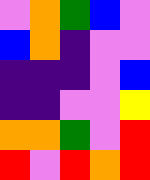[["violet", "orange", "green", "blue", "violet"], ["blue", "orange", "indigo", "violet", "violet"], ["indigo", "indigo", "indigo", "violet", "blue"], ["indigo", "indigo", "violet", "violet", "yellow"], ["orange", "orange", "green", "violet", "red"], ["red", "violet", "red", "orange", "red"]]